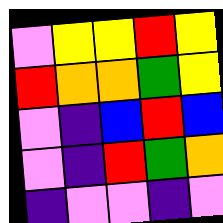[["violet", "yellow", "yellow", "red", "yellow"], ["red", "orange", "orange", "green", "yellow"], ["violet", "indigo", "blue", "red", "blue"], ["violet", "indigo", "red", "green", "orange"], ["indigo", "violet", "violet", "indigo", "violet"]]